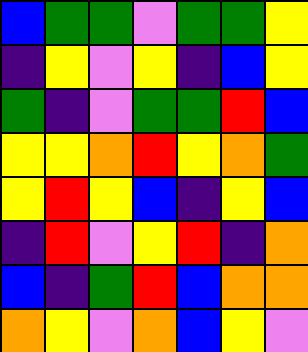[["blue", "green", "green", "violet", "green", "green", "yellow"], ["indigo", "yellow", "violet", "yellow", "indigo", "blue", "yellow"], ["green", "indigo", "violet", "green", "green", "red", "blue"], ["yellow", "yellow", "orange", "red", "yellow", "orange", "green"], ["yellow", "red", "yellow", "blue", "indigo", "yellow", "blue"], ["indigo", "red", "violet", "yellow", "red", "indigo", "orange"], ["blue", "indigo", "green", "red", "blue", "orange", "orange"], ["orange", "yellow", "violet", "orange", "blue", "yellow", "violet"]]